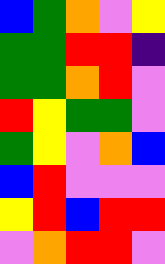[["blue", "green", "orange", "violet", "yellow"], ["green", "green", "red", "red", "indigo"], ["green", "green", "orange", "red", "violet"], ["red", "yellow", "green", "green", "violet"], ["green", "yellow", "violet", "orange", "blue"], ["blue", "red", "violet", "violet", "violet"], ["yellow", "red", "blue", "red", "red"], ["violet", "orange", "red", "red", "violet"]]